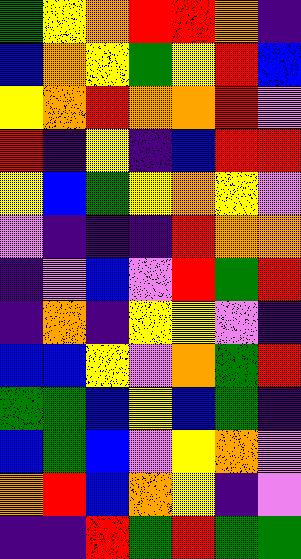[["green", "yellow", "orange", "red", "red", "orange", "indigo"], ["blue", "orange", "yellow", "green", "yellow", "red", "blue"], ["yellow", "orange", "red", "orange", "orange", "red", "violet"], ["red", "indigo", "yellow", "indigo", "blue", "red", "red"], ["yellow", "blue", "green", "yellow", "orange", "yellow", "violet"], ["violet", "indigo", "indigo", "indigo", "red", "orange", "orange"], ["indigo", "violet", "blue", "violet", "red", "green", "red"], ["indigo", "orange", "indigo", "yellow", "yellow", "violet", "indigo"], ["blue", "blue", "yellow", "violet", "orange", "green", "red"], ["green", "green", "blue", "yellow", "blue", "green", "indigo"], ["blue", "green", "blue", "violet", "yellow", "orange", "violet"], ["orange", "red", "blue", "orange", "yellow", "indigo", "violet"], ["indigo", "indigo", "red", "green", "red", "green", "green"]]